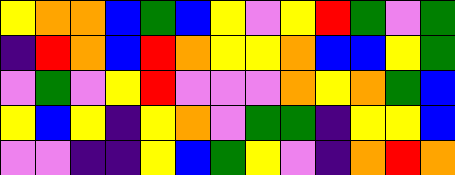[["yellow", "orange", "orange", "blue", "green", "blue", "yellow", "violet", "yellow", "red", "green", "violet", "green"], ["indigo", "red", "orange", "blue", "red", "orange", "yellow", "yellow", "orange", "blue", "blue", "yellow", "green"], ["violet", "green", "violet", "yellow", "red", "violet", "violet", "violet", "orange", "yellow", "orange", "green", "blue"], ["yellow", "blue", "yellow", "indigo", "yellow", "orange", "violet", "green", "green", "indigo", "yellow", "yellow", "blue"], ["violet", "violet", "indigo", "indigo", "yellow", "blue", "green", "yellow", "violet", "indigo", "orange", "red", "orange"]]